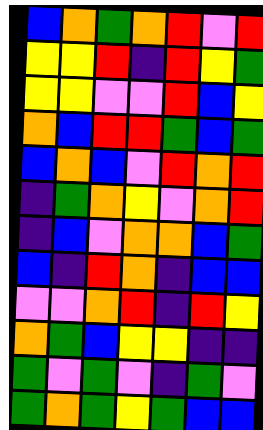[["blue", "orange", "green", "orange", "red", "violet", "red"], ["yellow", "yellow", "red", "indigo", "red", "yellow", "green"], ["yellow", "yellow", "violet", "violet", "red", "blue", "yellow"], ["orange", "blue", "red", "red", "green", "blue", "green"], ["blue", "orange", "blue", "violet", "red", "orange", "red"], ["indigo", "green", "orange", "yellow", "violet", "orange", "red"], ["indigo", "blue", "violet", "orange", "orange", "blue", "green"], ["blue", "indigo", "red", "orange", "indigo", "blue", "blue"], ["violet", "violet", "orange", "red", "indigo", "red", "yellow"], ["orange", "green", "blue", "yellow", "yellow", "indigo", "indigo"], ["green", "violet", "green", "violet", "indigo", "green", "violet"], ["green", "orange", "green", "yellow", "green", "blue", "blue"]]